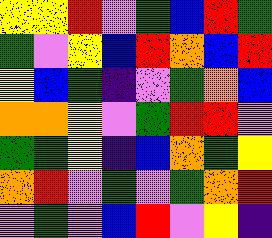[["yellow", "yellow", "red", "violet", "green", "blue", "red", "green"], ["green", "violet", "yellow", "blue", "red", "orange", "blue", "red"], ["yellow", "blue", "green", "indigo", "violet", "green", "orange", "blue"], ["orange", "orange", "yellow", "violet", "green", "red", "red", "violet"], ["green", "green", "yellow", "indigo", "blue", "orange", "green", "yellow"], ["orange", "red", "violet", "green", "violet", "green", "orange", "red"], ["violet", "green", "violet", "blue", "red", "violet", "yellow", "indigo"]]